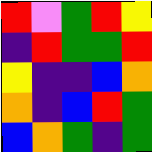[["red", "violet", "green", "red", "yellow"], ["indigo", "red", "green", "green", "red"], ["yellow", "indigo", "indigo", "blue", "orange"], ["orange", "indigo", "blue", "red", "green"], ["blue", "orange", "green", "indigo", "green"]]